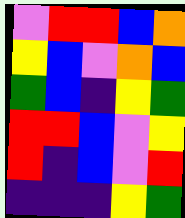[["violet", "red", "red", "blue", "orange"], ["yellow", "blue", "violet", "orange", "blue"], ["green", "blue", "indigo", "yellow", "green"], ["red", "red", "blue", "violet", "yellow"], ["red", "indigo", "blue", "violet", "red"], ["indigo", "indigo", "indigo", "yellow", "green"]]